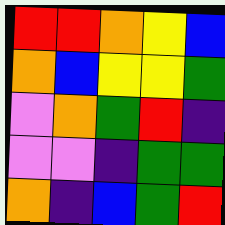[["red", "red", "orange", "yellow", "blue"], ["orange", "blue", "yellow", "yellow", "green"], ["violet", "orange", "green", "red", "indigo"], ["violet", "violet", "indigo", "green", "green"], ["orange", "indigo", "blue", "green", "red"]]